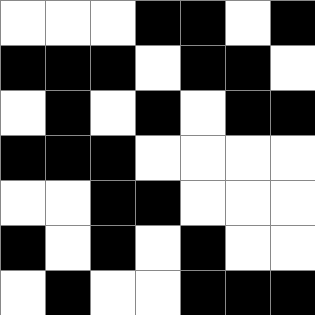[["white", "white", "white", "black", "black", "white", "black"], ["black", "black", "black", "white", "black", "black", "white"], ["white", "black", "white", "black", "white", "black", "black"], ["black", "black", "black", "white", "white", "white", "white"], ["white", "white", "black", "black", "white", "white", "white"], ["black", "white", "black", "white", "black", "white", "white"], ["white", "black", "white", "white", "black", "black", "black"]]